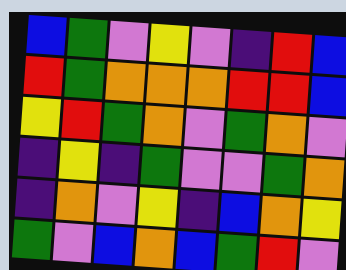[["blue", "green", "violet", "yellow", "violet", "indigo", "red", "blue"], ["red", "green", "orange", "orange", "orange", "red", "red", "blue"], ["yellow", "red", "green", "orange", "violet", "green", "orange", "violet"], ["indigo", "yellow", "indigo", "green", "violet", "violet", "green", "orange"], ["indigo", "orange", "violet", "yellow", "indigo", "blue", "orange", "yellow"], ["green", "violet", "blue", "orange", "blue", "green", "red", "violet"]]